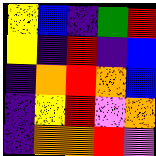[["yellow", "blue", "indigo", "green", "red"], ["yellow", "indigo", "red", "indigo", "blue"], ["indigo", "orange", "red", "orange", "blue"], ["indigo", "yellow", "red", "violet", "orange"], ["indigo", "orange", "orange", "red", "violet"]]